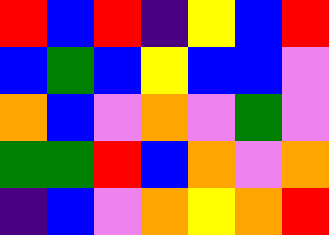[["red", "blue", "red", "indigo", "yellow", "blue", "red"], ["blue", "green", "blue", "yellow", "blue", "blue", "violet"], ["orange", "blue", "violet", "orange", "violet", "green", "violet"], ["green", "green", "red", "blue", "orange", "violet", "orange"], ["indigo", "blue", "violet", "orange", "yellow", "orange", "red"]]